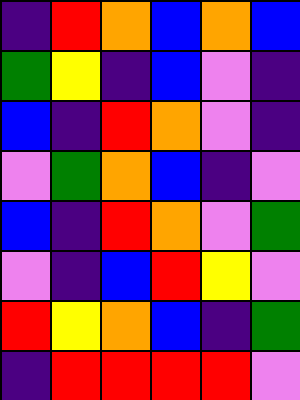[["indigo", "red", "orange", "blue", "orange", "blue"], ["green", "yellow", "indigo", "blue", "violet", "indigo"], ["blue", "indigo", "red", "orange", "violet", "indigo"], ["violet", "green", "orange", "blue", "indigo", "violet"], ["blue", "indigo", "red", "orange", "violet", "green"], ["violet", "indigo", "blue", "red", "yellow", "violet"], ["red", "yellow", "orange", "blue", "indigo", "green"], ["indigo", "red", "red", "red", "red", "violet"]]